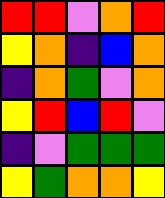[["red", "red", "violet", "orange", "red"], ["yellow", "orange", "indigo", "blue", "orange"], ["indigo", "orange", "green", "violet", "orange"], ["yellow", "red", "blue", "red", "violet"], ["indigo", "violet", "green", "green", "green"], ["yellow", "green", "orange", "orange", "yellow"]]